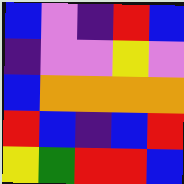[["blue", "violet", "indigo", "red", "blue"], ["indigo", "violet", "violet", "yellow", "violet"], ["blue", "orange", "orange", "orange", "orange"], ["red", "blue", "indigo", "blue", "red"], ["yellow", "green", "red", "red", "blue"]]